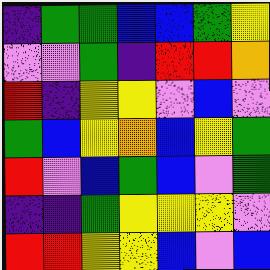[["indigo", "green", "green", "blue", "blue", "green", "yellow"], ["violet", "violet", "green", "indigo", "red", "red", "orange"], ["red", "indigo", "yellow", "yellow", "violet", "blue", "violet"], ["green", "blue", "yellow", "orange", "blue", "yellow", "green"], ["red", "violet", "blue", "green", "blue", "violet", "green"], ["indigo", "indigo", "green", "yellow", "yellow", "yellow", "violet"], ["red", "red", "yellow", "yellow", "blue", "violet", "blue"]]